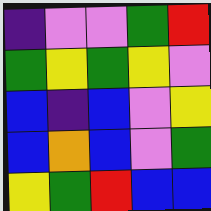[["indigo", "violet", "violet", "green", "red"], ["green", "yellow", "green", "yellow", "violet"], ["blue", "indigo", "blue", "violet", "yellow"], ["blue", "orange", "blue", "violet", "green"], ["yellow", "green", "red", "blue", "blue"]]